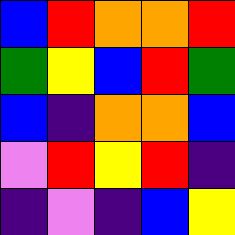[["blue", "red", "orange", "orange", "red"], ["green", "yellow", "blue", "red", "green"], ["blue", "indigo", "orange", "orange", "blue"], ["violet", "red", "yellow", "red", "indigo"], ["indigo", "violet", "indigo", "blue", "yellow"]]